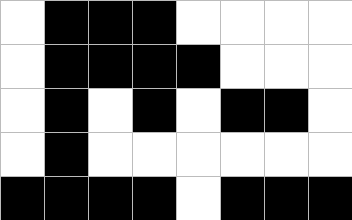[["white", "black", "black", "black", "white", "white", "white", "white"], ["white", "black", "black", "black", "black", "white", "white", "white"], ["white", "black", "white", "black", "white", "black", "black", "white"], ["white", "black", "white", "white", "white", "white", "white", "white"], ["black", "black", "black", "black", "white", "black", "black", "black"]]